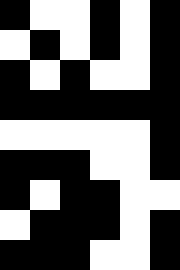[["black", "white", "white", "black", "white", "black"], ["white", "black", "white", "black", "white", "black"], ["black", "white", "black", "white", "white", "black"], ["black", "black", "black", "black", "black", "black"], ["white", "white", "white", "white", "white", "black"], ["black", "black", "black", "white", "white", "black"], ["black", "white", "black", "black", "white", "white"], ["white", "black", "black", "black", "white", "black"], ["black", "black", "black", "white", "white", "black"]]